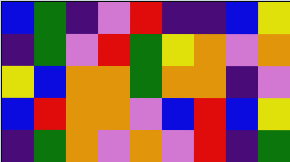[["blue", "green", "indigo", "violet", "red", "indigo", "indigo", "blue", "yellow"], ["indigo", "green", "violet", "red", "green", "yellow", "orange", "violet", "orange"], ["yellow", "blue", "orange", "orange", "green", "orange", "orange", "indigo", "violet"], ["blue", "red", "orange", "orange", "violet", "blue", "red", "blue", "yellow"], ["indigo", "green", "orange", "violet", "orange", "violet", "red", "indigo", "green"]]